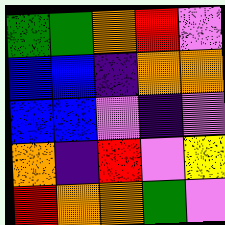[["green", "green", "orange", "red", "violet"], ["blue", "blue", "indigo", "orange", "orange"], ["blue", "blue", "violet", "indigo", "violet"], ["orange", "indigo", "red", "violet", "yellow"], ["red", "orange", "orange", "green", "violet"]]